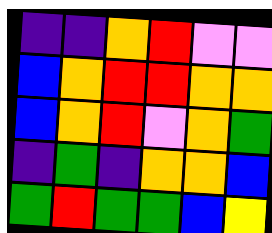[["indigo", "indigo", "orange", "red", "violet", "violet"], ["blue", "orange", "red", "red", "orange", "orange"], ["blue", "orange", "red", "violet", "orange", "green"], ["indigo", "green", "indigo", "orange", "orange", "blue"], ["green", "red", "green", "green", "blue", "yellow"]]